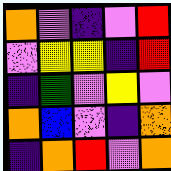[["orange", "violet", "indigo", "violet", "red"], ["violet", "yellow", "yellow", "indigo", "red"], ["indigo", "green", "violet", "yellow", "violet"], ["orange", "blue", "violet", "indigo", "orange"], ["indigo", "orange", "red", "violet", "orange"]]